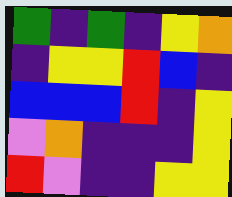[["green", "indigo", "green", "indigo", "yellow", "orange"], ["indigo", "yellow", "yellow", "red", "blue", "indigo"], ["blue", "blue", "blue", "red", "indigo", "yellow"], ["violet", "orange", "indigo", "indigo", "indigo", "yellow"], ["red", "violet", "indigo", "indigo", "yellow", "yellow"]]